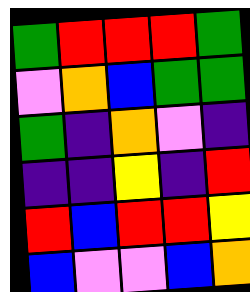[["green", "red", "red", "red", "green"], ["violet", "orange", "blue", "green", "green"], ["green", "indigo", "orange", "violet", "indigo"], ["indigo", "indigo", "yellow", "indigo", "red"], ["red", "blue", "red", "red", "yellow"], ["blue", "violet", "violet", "blue", "orange"]]